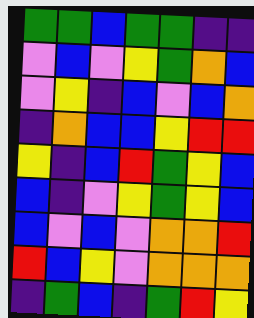[["green", "green", "blue", "green", "green", "indigo", "indigo"], ["violet", "blue", "violet", "yellow", "green", "orange", "blue"], ["violet", "yellow", "indigo", "blue", "violet", "blue", "orange"], ["indigo", "orange", "blue", "blue", "yellow", "red", "red"], ["yellow", "indigo", "blue", "red", "green", "yellow", "blue"], ["blue", "indigo", "violet", "yellow", "green", "yellow", "blue"], ["blue", "violet", "blue", "violet", "orange", "orange", "red"], ["red", "blue", "yellow", "violet", "orange", "orange", "orange"], ["indigo", "green", "blue", "indigo", "green", "red", "yellow"]]